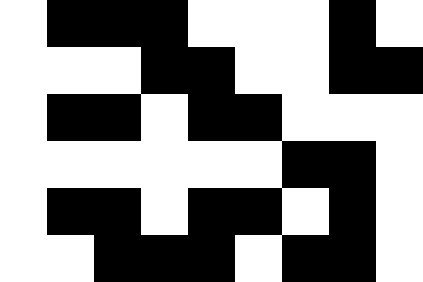[["white", "black", "black", "black", "white", "white", "white", "black", "white"], ["white", "white", "white", "black", "black", "white", "white", "black", "black"], ["white", "black", "black", "white", "black", "black", "white", "white", "white"], ["white", "white", "white", "white", "white", "white", "black", "black", "white"], ["white", "black", "black", "white", "black", "black", "white", "black", "white"], ["white", "white", "black", "black", "black", "white", "black", "black", "white"]]